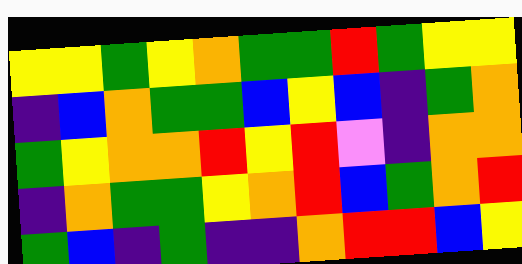[["yellow", "yellow", "green", "yellow", "orange", "green", "green", "red", "green", "yellow", "yellow"], ["indigo", "blue", "orange", "green", "green", "blue", "yellow", "blue", "indigo", "green", "orange"], ["green", "yellow", "orange", "orange", "red", "yellow", "red", "violet", "indigo", "orange", "orange"], ["indigo", "orange", "green", "green", "yellow", "orange", "red", "blue", "green", "orange", "red"], ["green", "blue", "indigo", "green", "indigo", "indigo", "orange", "red", "red", "blue", "yellow"]]